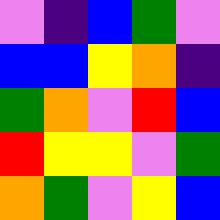[["violet", "indigo", "blue", "green", "violet"], ["blue", "blue", "yellow", "orange", "indigo"], ["green", "orange", "violet", "red", "blue"], ["red", "yellow", "yellow", "violet", "green"], ["orange", "green", "violet", "yellow", "blue"]]